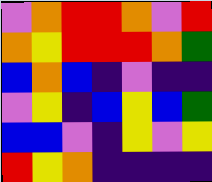[["violet", "orange", "red", "red", "orange", "violet", "red"], ["orange", "yellow", "red", "red", "red", "orange", "green"], ["blue", "orange", "blue", "indigo", "violet", "indigo", "indigo"], ["violet", "yellow", "indigo", "blue", "yellow", "blue", "green"], ["blue", "blue", "violet", "indigo", "yellow", "violet", "yellow"], ["red", "yellow", "orange", "indigo", "indigo", "indigo", "indigo"]]